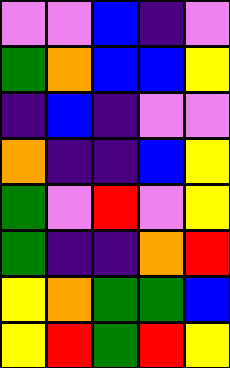[["violet", "violet", "blue", "indigo", "violet"], ["green", "orange", "blue", "blue", "yellow"], ["indigo", "blue", "indigo", "violet", "violet"], ["orange", "indigo", "indigo", "blue", "yellow"], ["green", "violet", "red", "violet", "yellow"], ["green", "indigo", "indigo", "orange", "red"], ["yellow", "orange", "green", "green", "blue"], ["yellow", "red", "green", "red", "yellow"]]